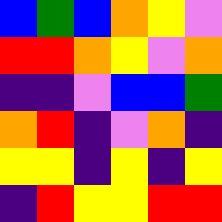[["blue", "green", "blue", "orange", "yellow", "violet"], ["red", "red", "orange", "yellow", "violet", "orange"], ["indigo", "indigo", "violet", "blue", "blue", "green"], ["orange", "red", "indigo", "violet", "orange", "indigo"], ["yellow", "yellow", "indigo", "yellow", "indigo", "yellow"], ["indigo", "red", "yellow", "yellow", "red", "red"]]